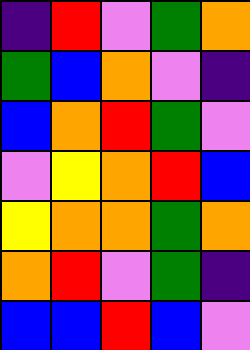[["indigo", "red", "violet", "green", "orange"], ["green", "blue", "orange", "violet", "indigo"], ["blue", "orange", "red", "green", "violet"], ["violet", "yellow", "orange", "red", "blue"], ["yellow", "orange", "orange", "green", "orange"], ["orange", "red", "violet", "green", "indigo"], ["blue", "blue", "red", "blue", "violet"]]